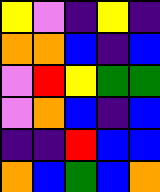[["yellow", "violet", "indigo", "yellow", "indigo"], ["orange", "orange", "blue", "indigo", "blue"], ["violet", "red", "yellow", "green", "green"], ["violet", "orange", "blue", "indigo", "blue"], ["indigo", "indigo", "red", "blue", "blue"], ["orange", "blue", "green", "blue", "orange"]]